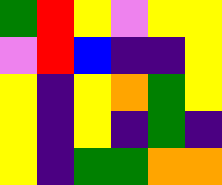[["green", "red", "yellow", "violet", "yellow", "yellow"], ["violet", "red", "blue", "indigo", "indigo", "yellow"], ["yellow", "indigo", "yellow", "orange", "green", "yellow"], ["yellow", "indigo", "yellow", "indigo", "green", "indigo"], ["yellow", "indigo", "green", "green", "orange", "orange"]]